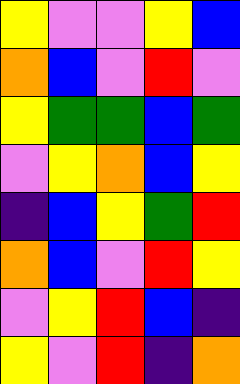[["yellow", "violet", "violet", "yellow", "blue"], ["orange", "blue", "violet", "red", "violet"], ["yellow", "green", "green", "blue", "green"], ["violet", "yellow", "orange", "blue", "yellow"], ["indigo", "blue", "yellow", "green", "red"], ["orange", "blue", "violet", "red", "yellow"], ["violet", "yellow", "red", "blue", "indigo"], ["yellow", "violet", "red", "indigo", "orange"]]